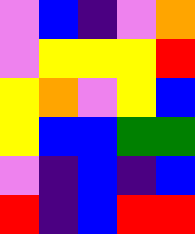[["violet", "blue", "indigo", "violet", "orange"], ["violet", "yellow", "yellow", "yellow", "red"], ["yellow", "orange", "violet", "yellow", "blue"], ["yellow", "blue", "blue", "green", "green"], ["violet", "indigo", "blue", "indigo", "blue"], ["red", "indigo", "blue", "red", "red"]]